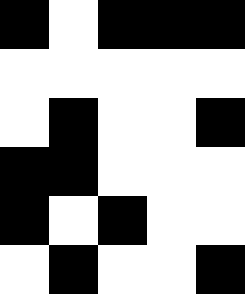[["black", "white", "black", "black", "black"], ["white", "white", "white", "white", "white"], ["white", "black", "white", "white", "black"], ["black", "black", "white", "white", "white"], ["black", "white", "black", "white", "white"], ["white", "black", "white", "white", "black"]]